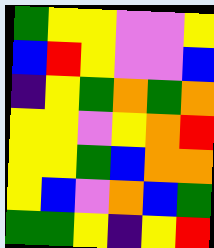[["green", "yellow", "yellow", "violet", "violet", "yellow"], ["blue", "red", "yellow", "violet", "violet", "blue"], ["indigo", "yellow", "green", "orange", "green", "orange"], ["yellow", "yellow", "violet", "yellow", "orange", "red"], ["yellow", "yellow", "green", "blue", "orange", "orange"], ["yellow", "blue", "violet", "orange", "blue", "green"], ["green", "green", "yellow", "indigo", "yellow", "red"]]